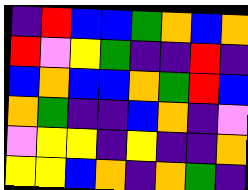[["indigo", "red", "blue", "blue", "green", "orange", "blue", "orange"], ["red", "violet", "yellow", "green", "indigo", "indigo", "red", "indigo"], ["blue", "orange", "blue", "blue", "orange", "green", "red", "blue"], ["orange", "green", "indigo", "indigo", "blue", "orange", "indigo", "violet"], ["violet", "yellow", "yellow", "indigo", "yellow", "indigo", "indigo", "orange"], ["yellow", "yellow", "blue", "orange", "indigo", "orange", "green", "indigo"]]